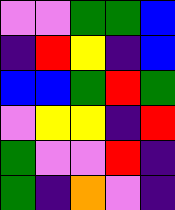[["violet", "violet", "green", "green", "blue"], ["indigo", "red", "yellow", "indigo", "blue"], ["blue", "blue", "green", "red", "green"], ["violet", "yellow", "yellow", "indigo", "red"], ["green", "violet", "violet", "red", "indigo"], ["green", "indigo", "orange", "violet", "indigo"]]